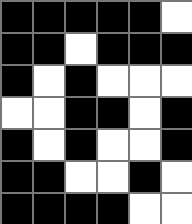[["black", "black", "black", "black", "black", "white"], ["black", "black", "white", "black", "black", "black"], ["black", "white", "black", "white", "white", "white"], ["white", "white", "black", "black", "white", "black"], ["black", "white", "black", "white", "white", "black"], ["black", "black", "white", "white", "black", "white"], ["black", "black", "black", "black", "white", "white"]]